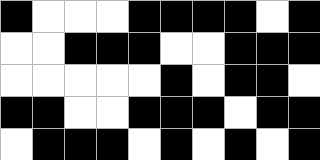[["black", "white", "white", "white", "black", "black", "black", "black", "white", "black"], ["white", "white", "black", "black", "black", "white", "white", "black", "black", "black"], ["white", "white", "white", "white", "white", "black", "white", "black", "black", "white"], ["black", "black", "white", "white", "black", "black", "black", "white", "black", "black"], ["white", "black", "black", "black", "white", "black", "white", "black", "white", "black"]]